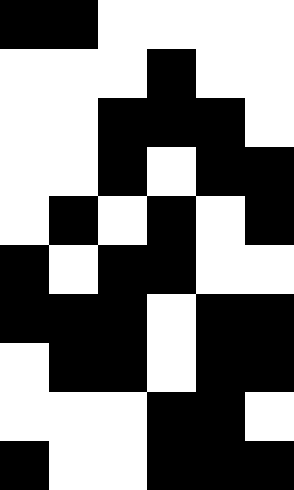[["black", "black", "white", "white", "white", "white"], ["white", "white", "white", "black", "white", "white"], ["white", "white", "black", "black", "black", "white"], ["white", "white", "black", "white", "black", "black"], ["white", "black", "white", "black", "white", "black"], ["black", "white", "black", "black", "white", "white"], ["black", "black", "black", "white", "black", "black"], ["white", "black", "black", "white", "black", "black"], ["white", "white", "white", "black", "black", "white"], ["black", "white", "white", "black", "black", "black"]]